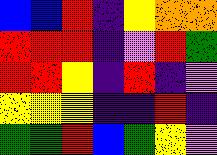[["blue", "blue", "red", "indigo", "yellow", "orange", "orange"], ["red", "red", "red", "indigo", "violet", "red", "green"], ["red", "red", "yellow", "indigo", "red", "indigo", "violet"], ["yellow", "yellow", "yellow", "indigo", "indigo", "red", "indigo"], ["green", "green", "red", "blue", "green", "yellow", "violet"]]